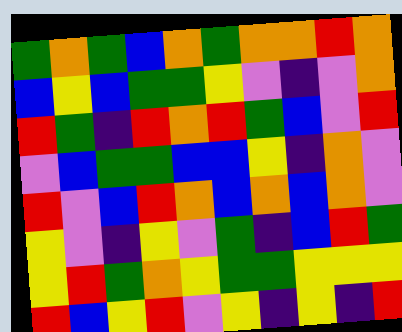[["green", "orange", "green", "blue", "orange", "green", "orange", "orange", "red", "orange"], ["blue", "yellow", "blue", "green", "green", "yellow", "violet", "indigo", "violet", "orange"], ["red", "green", "indigo", "red", "orange", "red", "green", "blue", "violet", "red"], ["violet", "blue", "green", "green", "blue", "blue", "yellow", "indigo", "orange", "violet"], ["red", "violet", "blue", "red", "orange", "blue", "orange", "blue", "orange", "violet"], ["yellow", "violet", "indigo", "yellow", "violet", "green", "indigo", "blue", "red", "green"], ["yellow", "red", "green", "orange", "yellow", "green", "green", "yellow", "yellow", "yellow"], ["red", "blue", "yellow", "red", "violet", "yellow", "indigo", "yellow", "indigo", "red"]]